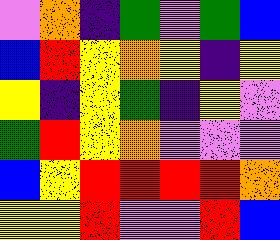[["violet", "orange", "indigo", "green", "violet", "green", "blue"], ["blue", "red", "yellow", "orange", "yellow", "indigo", "yellow"], ["yellow", "indigo", "yellow", "green", "indigo", "yellow", "violet"], ["green", "red", "yellow", "orange", "violet", "violet", "violet"], ["blue", "yellow", "red", "red", "red", "red", "orange"], ["yellow", "yellow", "red", "violet", "violet", "red", "blue"]]